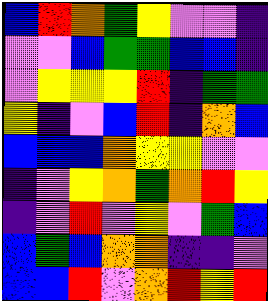[["blue", "red", "orange", "green", "yellow", "violet", "violet", "indigo"], ["violet", "violet", "blue", "green", "green", "blue", "blue", "indigo"], ["violet", "yellow", "yellow", "yellow", "red", "indigo", "green", "green"], ["yellow", "indigo", "violet", "blue", "red", "indigo", "orange", "blue"], ["blue", "blue", "blue", "orange", "yellow", "yellow", "violet", "violet"], ["indigo", "violet", "yellow", "orange", "green", "orange", "red", "yellow"], ["indigo", "violet", "red", "violet", "yellow", "violet", "green", "blue"], ["blue", "green", "blue", "orange", "orange", "indigo", "indigo", "violet"], ["blue", "blue", "red", "violet", "orange", "red", "yellow", "red"]]